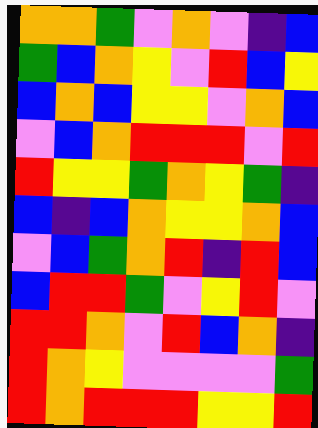[["orange", "orange", "green", "violet", "orange", "violet", "indigo", "blue"], ["green", "blue", "orange", "yellow", "violet", "red", "blue", "yellow"], ["blue", "orange", "blue", "yellow", "yellow", "violet", "orange", "blue"], ["violet", "blue", "orange", "red", "red", "red", "violet", "red"], ["red", "yellow", "yellow", "green", "orange", "yellow", "green", "indigo"], ["blue", "indigo", "blue", "orange", "yellow", "yellow", "orange", "blue"], ["violet", "blue", "green", "orange", "red", "indigo", "red", "blue"], ["blue", "red", "red", "green", "violet", "yellow", "red", "violet"], ["red", "red", "orange", "violet", "red", "blue", "orange", "indigo"], ["red", "orange", "yellow", "violet", "violet", "violet", "violet", "green"], ["red", "orange", "red", "red", "red", "yellow", "yellow", "red"]]